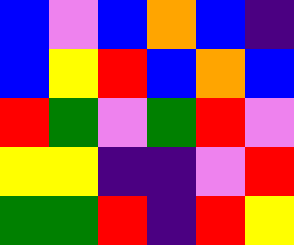[["blue", "violet", "blue", "orange", "blue", "indigo"], ["blue", "yellow", "red", "blue", "orange", "blue"], ["red", "green", "violet", "green", "red", "violet"], ["yellow", "yellow", "indigo", "indigo", "violet", "red"], ["green", "green", "red", "indigo", "red", "yellow"]]